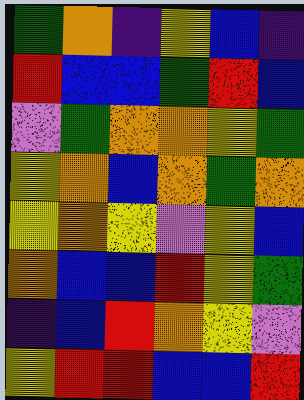[["green", "orange", "indigo", "yellow", "blue", "indigo"], ["red", "blue", "blue", "green", "red", "blue"], ["violet", "green", "orange", "orange", "yellow", "green"], ["yellow", "orange", "blue", "orange", "green", "orange"], ["yellow", "orange", "yellow", "violet", "yellow", "blue"], ["orange", "blue", "blue", "red", "yellow", "green"], ["indigo", "blue", "red", "orange", "yellow", "violet"], ["yellow", "red", "red", "blue", "blue", "red"]]